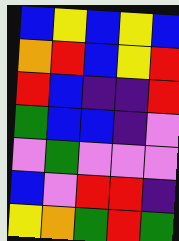[["blue", "yellow", "blue", "yellow", "blue"], ["orange", "red", "blue", "yellow", "red"], ["red", "blue", "indigo", "indigo", "red"], ["green", "blue", "blue", "indigo", "violet"], ["violet", "green", "violet", "violet", "violet"], ["blue", "violet", "red", "red", "indigo"], ["yellow", "orange", "green", "red", "green"]]